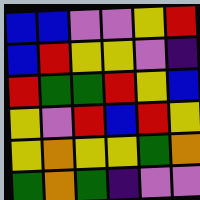[["blue", "blue", "violet", "violet", "yellow", "red"], ["blue", "red", "yellow", "yellow", "violet", "indigo"], ["red", "green", "green", "red", "yellow", "blue"], ["yellow", "violet", "red", "blue", "red", "yellow"], ["yellow", "orange", "yellow", "yellow", "green", "orange"], ["green", "orange", "green", "indigo", "violet", "violet"]]